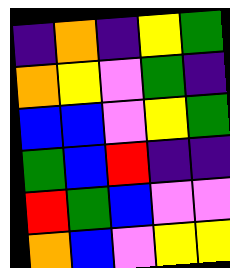[["indigo", "orange", "indigo", "yellow", "green"], ["orange", "yellow", "violet", "green", "indigo"], ["blue", "blue", "violet", "yellow", "green"], ["green", "blue", "red", "indigo", "indigo"], ["red", "green", "blue", "violet", "violet"], ["orange", "blue", "violet", "yellow", "yellow"]]